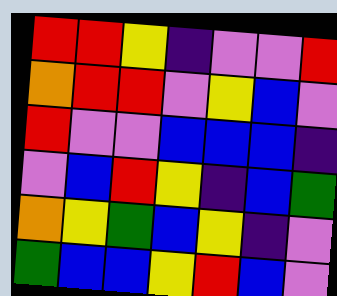[["red", "red", "yellow", "indigo", "violet", "violet", "red"], ["orange", "red", "red", "violet", "yellow", "blue", "violet"], ["red", "violet", "violet", "blue", "blue", "blue", "indigo"], ["violet", "blue", "red", "yellow", "indigo", "blue", "green"], ["orange", "yellow", "green", "blue", "yellow", "indigo", "violet"], ["green", "blue", "blue", "yellow", "red", "blue", "violet"]]